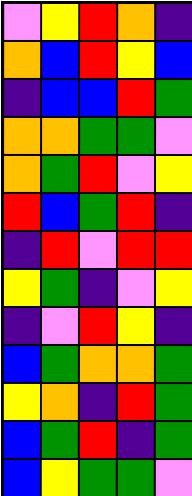[["violet", "yellow", "red", "orange", "indigo"], ["orange", "blue", "red", "yellow", "blue"], ["indigo", "blue", "blue", "red", "green"], ["orange", "orange", "green", "green", "violet"], ["orange", "green", "red", "violet", "yellow"], ["red", "blue", "green", "red", "indigo"], ["indigo", "red", "violet", "red", "red"], ["yellow", "green", "indigo", "violet", "yellow"], ["indigo", "violet", "red", "yellow", "indigo"], ["blue", "green", "orange", "orange", "green"], ["yellow", "orange", "indigo", "red", "green"], ["blue", "green", "red", "indigo", "green"], ["blue", "yellow", "green", "green", "violet"]]